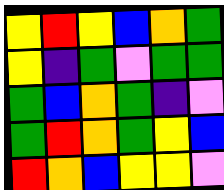[["yellow", "red", "yellow", "blue", "orange", "green"], ["yellow", "indigo", "green", "violet", "green", "green"], ["green", "blue", "orange", "green", "indigo", "violet"], ["green", "red", "orange", "green", "yellow", "blue"], ["red", "orange", "blue", "yellow", "yellow", "violet"]]